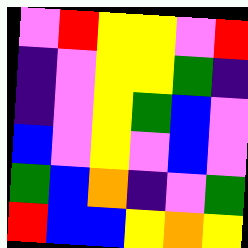[["violet", "red", "yellow", "yellow", "violet", "red"], ["indigo", "violet", "yellow", "yellow", "green", "indigo"], ["indigo", "violet", "yellow", "green", "blue", "violet"], ["blue", "violet", "yellow", "violet", "blue", "violet"], ["green", "blue", "orange", "indigo", "violet", "green"], ["red", "blue", "blue", "yellow", "orange", "yellow"]]